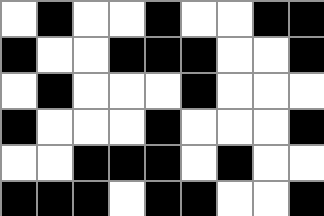[["white", "black", "white", "white", "black", "white", "white", "black", "black"], ["black", "white", "white", "black", "black", "black", "white", "white", "black"], ["white", "black", "white", "white", "white", "black", "white", "white", "white"], ["black", "white", "white", "white", "black", "white", "white", "white", "black"], ["white", "white", "black", "black", "black", "white", "black", "white", "white"], ["black", "black", "black", "white", "black", "black", "white", "white", "black"]]